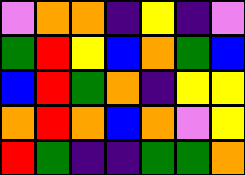[["violet", "orange", "orange", "indigo", "yellow", "indigo", "violet"], ["green", "red", "yellow", "blue", "orange", "green", "blue"], ["blue", "red", "green", "orange", "indigo", "yellow", "yellow"], ["orange", "red", "orange", "blue", "orange", "violet", "yellow"], ["red", "green", "indigo", "indigo", "green", "green", "orange"]]